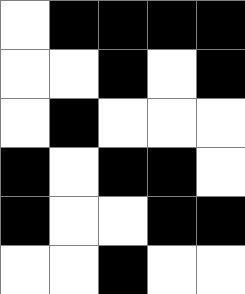[["white", "black", "black", "black", "black"], ["white", "white", "black", "white", "black"], ["white", "black", "white", "white", "white"], ["black", "white", "black", "black", "white"], ["black", "white", "white", "black", "black"], ["white", "white", "black", "white", "white"]]